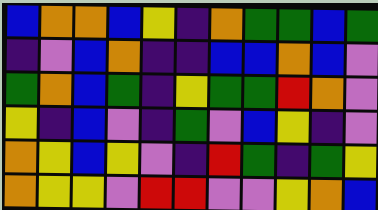[["blue", "orange", "orange", "blue", "yellow", "indigo", "orange", "green", "green", "blue", "green"], ["indigo", "violet", "blue", "orange", "indigo", "indigo", "blue", "blue", "orange", "blue", "violet"], ["green", "orange", "blue", "green", "indigo", "yellow", "green", "green", "red", "orange", "violet"], ["yellow", "indigo", "blue", "violet", "indigo", "green", "violet", "blue", "yellow", "indigo", "violet"], ["orange", "yellow", "blue", "yellow", "violet", "indigo", "red", "green", "indigo", "green", "yellow"], ["orange", "yellow", "yellow", "violet", "red", "red", "violet", "violet", "yellow", "orange", "blue"]]